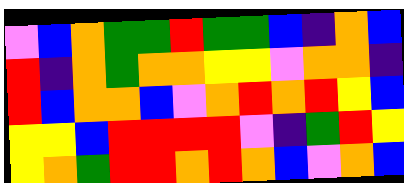[["violet", "blue", "orange", "green", "green", "red", "green", "green", "blue", "indigo", "orange", "blue"], ["red", "indigo", "orange", "green", "orange", "orange", "yellow", "yellow", "violet", "orange", "orange", "indigo"], ["red", "blue", "orange", "orange", "blue", "violet", "orange", "red", "orange", "red", "yellow", "blue"], ["yellow", "yellow", "blue", "red", "red", "red", "red", "violet", "indigo", "green", "red", "yellow"], ["yellow", "orange", "green", "red", "red", "orange", "red", "orange", "blue", "violet", "orange", "blue"]]